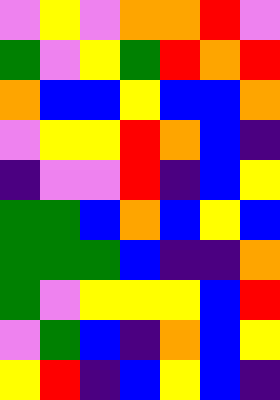[["violet", "yellow", "violet", "orange", "orange", "red", "violet"], ["green", "violet", "yellow", "green", "red", "orange", "red"], ["orange", "blue", "blue", "yellow", "blue", "blue", "orange"], ["violet", "yellow", "yellow", "red", "orange", "blue", "indigo"], ["indigo", "violet", "violet", "red", "indigo", "blue", "yellow"], ["green", "green", "blue", "orange", "blue", "yellow", "blue"], ["green", "green", "green", "blue", "indigo", "indigo", "orange"], ["green", "violet", "yellow", "yellow", "yellow", "blue", "red"], ["violet", "green", "blue", "indigo", "orange", "blue", "yellow"], ["yellow", "red", "indigo", "blue", "yellow", "blue", "indigo"]]